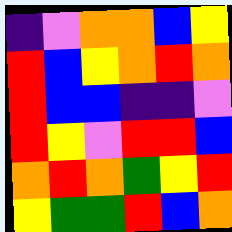[["indigo", "violet", "orange", "orange", "blue", "yellow"], ["red", "blue", "yellow", "orange", "red", "orange"], ["red", "blue", "blue", "indigo", "indigo", "violet"], ["red", "yellow", "violet", "red", "red", "blue"], ["orange", "red", "orange", "green", "yellow", "red"], ["yellow", "green", "green", "red", "blue", "orange"]]